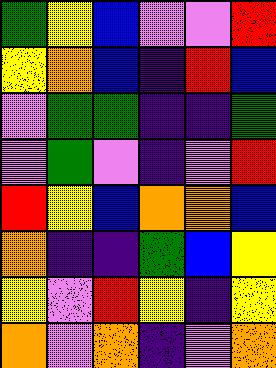[["green", "yellow", "blue", "violet", "violet", "red"], ["yellow", "orange", "blue", "indigo", "red", "blue"], ["violet", "green", "green", "indigo", "indigo", "green"], ["violet", "green", "violet", "indigo", "violet", "red"], ["red", "yellow", "blue", "orange", "orange", "blue"], ["orange", "indigo", "indigo", "green", "blue", "yellow"], ["yellow", "violet", "red", "yellow", "indigo", "yellow"], ["orange", "violet", "orange", "indigo", "violet", "orange"]]